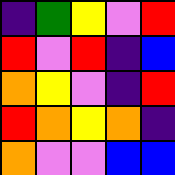[["indigo", "green", "yellow", "violet", "red"], ["red", "violet", "red", "indigo", "blue"], ["orange", "yellow", "violet", "indigo", "red"], ["red", "orange", "yellow", "orange", "indigo"], ["orange", "violet", "violet", "blue", "blue"]]